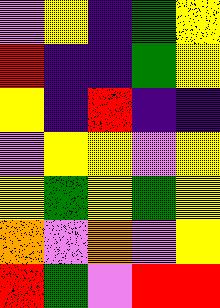[["violet", "yellow", "indigo", "green", "yellow"], ["red", "indigo", "indigo", "green", "yellow"], ["yellow", "indigo", "red", "indigo", "indigo"], ["violet", "yellow", "yellow", "violet", "yellow"], ["yellow", "green", "yellow", "green", "yellow"], ["orange", "violet", "orange", "violet", "yellow"], ["red", "green", "violet", "red", "red"]]